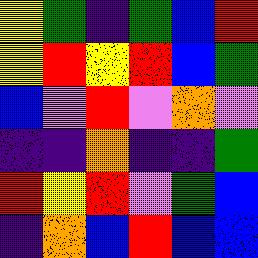[["yellow", "green", "indigo", "green", "blue", "red"], ["yellow", "red", "yellow", "red", "blue", "green"], ["blue", "violet", "red", "violet", "orange", "violet"], ["indigo", "indigo", "orange", "indigo", "indigo", "green"], ["red", "yellow", "red", "violet", "green", "blue"], ["indigo", "orange", "blue", "red", "blue", "blue"]]